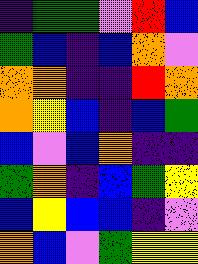[["indigo", "green", "green", "violet", "red", "blue"], ["green", "blue", "indigo", "blue", "orange", "violet"], ["orange", "orange", "indigo", "indigo", "red", "orange"], ["orange", "yellow", "blue", "indigo", "blue", "green"], ["blue", "violet", "blue", "orange", "indigo", "indigo"], ["green", "orange", "indigo", "blue", "green", "yellow"], ["blue", "yellow", "blue", "blue", "indigo", "violet"], ["orange", "blue", "violet", "green", "yellow", "yellow"]]